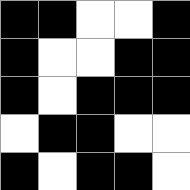[["black", "black", "white", "white", "black"], ["black", "white", "white", "black", "black"], ["black", "white", "black", "black", "black"], ["white", "black", "black", "white", "white"], ["black", "white", "black", "black", "white"]]